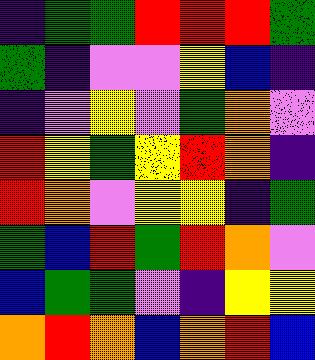[["indigo", "green", "green", "red", "red", "red", "green"], ["green", "indigo", "violet", "violet", "yellow", "blue", "indigo"], ["indigo", "violet", "yellow", "violet", "green", "orange", "violet"], ["red", "yellow", "green", "yellow", "red", "orange", "indigo"], ["red", "orange", "violet", "yellow", "yellow", "indigo", "green"], ["green", "blue", "red", "green", "red", "orange", "violet"], ["blue", "green", "green", "violet", "indigo", "yellow", "yellow"], ["orange", "red", "orange", "blue", "orange", "red", "blue"]]